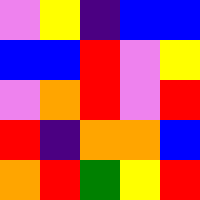[["violet", "yellow", "indigo", "blue", "blue"], ["blue", "blue", "red", "violet", "yellow"], ["violet", "orange", "red", "violet", "red"], ["red", "indigo", "orange", "orange", "blue"], ["orange", "red", "green", "yellow", "red"]]